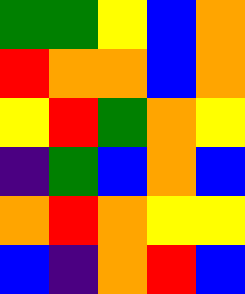[["green", "green", "yellow", "blue", "orange"], ["red", "orange", "orange", "blue", "orange"], ["yellow", "red", "green", "orange", "yellow"], ["indigo", "green", "blue", "orange", "blue"], ["orange", "red", "orange", "yellow", "yellow"], ["blue", "indigo", "orange", "red", "blue"]]